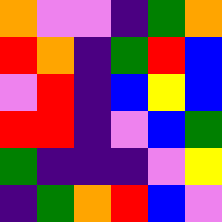[["orange", "violet", "violet", "indigo", "green", "orange"], ["red", "orange", "indigo", "green", "red", "blue"], ["violet", "red", "indigo", "blue", "yellow", "blue"], ["red", "red", "indigo", "violet", "blue", "green"], ["green", "indigo", "indigo", "indigo", "violet", "yellow"], ["indigo", "green", "orange", "red", "blue", "violet"]]